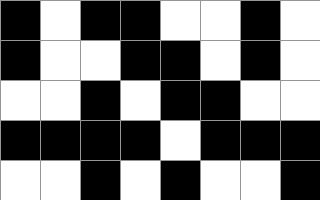[["black", "white", "black", "black", "white", "white", "black", "white"], ["black", "white", "white", "black", "black", "white", "black", "white"], ["white", "white", "black", "white", "black", "black", "white", "white"], ["black", "black", "black", "black", "white", "black", "black", "black"], ["white", "white", "black", "white", "black", "white", "white", "black"]]